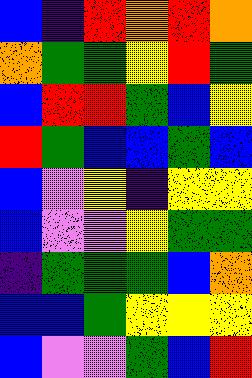[["blue", "indigo", "red", "orange", "red", "orange"], ["orange", "green", "green", "yellow", "red", "green"], ["blue", "red", "red", "green", "blue", "yellow"], ["red", "green", "blue", "blue", "green", "blue"], ["blue", "violet", "yellow", "indigo", "yellow", "yellow"], ["blue", "violet", "violet", "yellow", "green", "green"], ["indigo", "green", "green", "green", "blue", "orange"], ["blue", "blue", "green", "yellow", "yellow", "yellow"], ["blue", "violet", "violet", "green", "blue", "red"]]